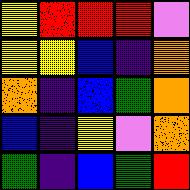[["yellow", "red", "red", "red", "violet"], ["yellow", "yellow", "blue", "indigo", "orange"], ["orange", "indigo", "blue", "green", "orange"], ["blue", "indigo", "yellow", "violet", "orange"], ["green", "indigo", "blue", "green", "red"]]